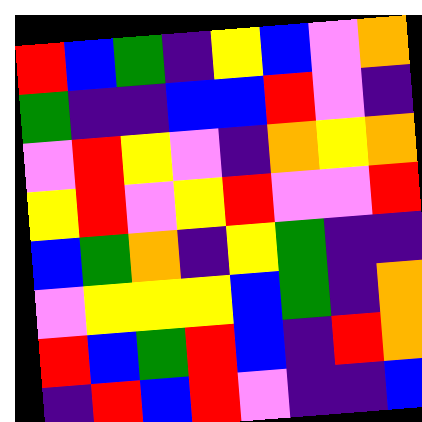[["red", "blue", "green", "indigo", "yellow", "blue", "violet", "orange"], ["green", "indigo", "indigo", "blue", "blue", "red", "violet", "indigo"], ["violet", "red", "yellow", "violet", "indigo", "orange", "yellow", "orange"], ["yellow", "red", "violet", "yellow", "red", "violet", "violet", "red"], ["blue", "green", "orange", "indigo", "yellow", "green", "indigo", "indigo"], ["violet", "yellow", "yellow", "yellow", "blue", "green", "indigo", "orange"], ["red", "blue", "green", "red", "blue", "indigo", "red", "orange"], ["indigo", "red", "blue", "red", "violet", "indigo", "indigo", "blue"]]